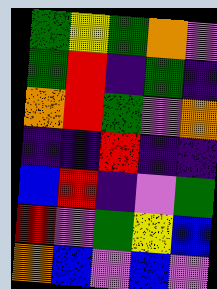[["green", "yellow", "green", "orange", "violet"], ["green", "red", "indigo", "green", "indigo"], ["orange", "red", "green", "violet", "orange"], ["indigo", "indigo", "red", "indigo", "indigo"], ["blue", "red", "indigo", "violet", "green"], ["red", "violet", "green", "yellow", "blue"], ["orange", "blue", "violet", "blue", "violet"]]